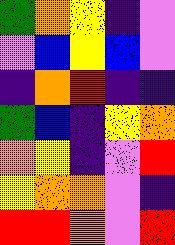[["green", "orange", "yellow", "indigo", "violet"], ["violet", "blue", "yellow", "blue", "violet"], ["indigo", "orange", "red", "indigo", "indigo"], ["green", "blue", "indigo", "yellow", "orange"], ["orange", "yellow", "indigo", "violet", "red"], ["yellow", "orange", "orange", "violet", "indigo"], ["red", "red", "orange", "violet", "red"]]